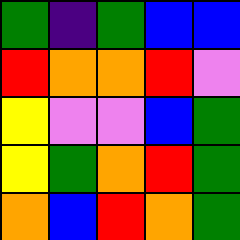[["green", "indigo", "green", "blue", "blue"], ["red", "orange", "orange", "red", "violet"], ["yellow", "violet", "violet", "blue", "green"], ["yellow", "green", "orange", "red", "green"], ["orange", "blue", "red", "orange", "green"]]